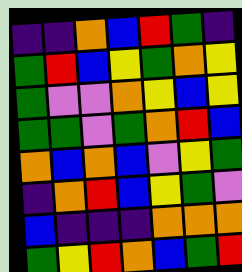[["indigo", "indigo", "orange", "blue", "red", "green", "indigo"], ["green", "red", "blue", "yellow", "green", "orange", "yellow"], ["green", "violet", "violet", "orange", "yellow", "blue", "yellow"], ["green", "green", "violet", "green", "orange", "red", "blue"], ["orange", "blue", "orange", "blue", "violet", "yellow", "green"], ["indigo", "orange", "red", "blue", "yellow", "green", "violet"], ["blue", "indigo", "indigo", "indigo", "orange", "orange", "orange"], ["green", "yellow", "red", "orange", "blue", "green", "red"]]